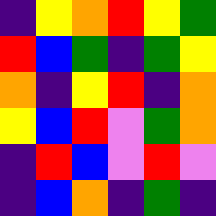[["indigo", "yellow", "orange", "red", "yellow", "green"], ["red", "blue", "green", "indigo", "green", "yellow"], ["orange", "indigo", "yellow", "red", "indigo", "orange"], ["yellow", "blue", "red", "violet", "green", "orange"], ["indigo", "red", "blue", "violet", "red", "violet"], ["indigo", "blue", "orange", "indigo", "green", "indigo"]]